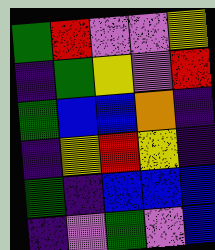[["green", "red", "violet", "violet", "yellow"], ["indigo", "green", "yellow", "violet", "red"], ["green", "blue", "blue", "orange", "indigo"], ["indigo", "yellow", "red", "yellow", "indigo"], ["green", "indigo", "blue", "blue", "blue"], ["indigo", "violet", "green", "violet", "blue"]]